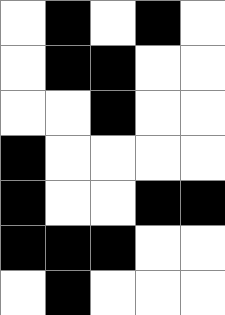[["white", "black", "white", "black", "white"], ["white", "black", "black", "white", "white"], ["white", "white", "black", "white", "white"], ["black", "white", "white", "white", "white"], ["black", "white", "white", "black", "black"], ["black", "black", "black", "white", "white"], ["white", "black", "white", "white", "white"]]